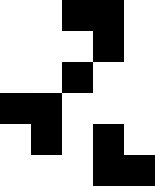[["white", "white", "black", "black", "white"], ["white", "white", "white", "black", "white"], ["white", "white", "black", "white", "white"], ["black", "black", "white", "white", "white"], ["white", "black", "white", "black", "white"], ["white", "white", "white", "black", "black"]]